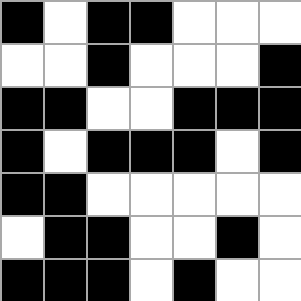[["black", "white", "black", "black", "white", "white", "white"], ["white", "white", "black", "white", "white", "white", "black"], ["black", "black", "white", "white", "black", "black", "black"], ["black", "white", "black", "black", "black", "white", "black"], ["black", "black", "white", "white", "white", "white", "white"], ["white", "black", "black", "white", "white", "black", "white"], ["black", "black", "black", "white", "black", "white", "white"]]